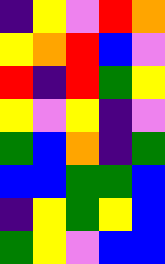[["indigo", "yellow", "violet", "red", "orange"], ["yellow", "orange", "red", "blue", "violet"], ["red", "indigo", "red", "green", "yellow"], ["yellow", "violet", "yellow", "indigo", "violet"], ["green", "blue", "orange", "indigo", "green"], ["blue", "blue", "green", "green", "blue"], ["indigo", "yellow", "green", "yellow", "blue"], ["green", "yellow", "violet", "blue", "blue"]]